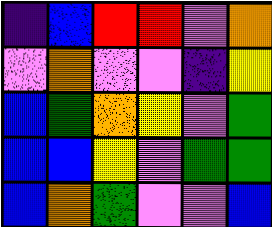[["indigo", "blue", "red", "red", "violet", "orange"], ["violet", "orange", "violet", "violet", "indigo", "yellow"], ["blue", "green", "orange", "yellow", "violet", "green"], ["blue", "blue", "yellow", "violet", "green", "green"], ["blue", "orange", "green", "violet", "violet", "blue"]]